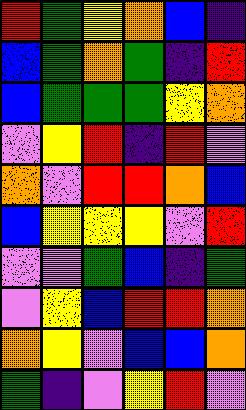[["red", "green", "yellow", "orange", "blue", "indigo"], ["blue", "green", "orange", "green", "indigo", "red"], ["blue", "green", "green", "green", "yellow", "orange"], ["violet", "yellow", "red", "indigo", "red", "violet"], ["orange", "violet", "red", "red", "orange", "blue"], ["blue", "yellow", "yellow", "yellow", "violet", "red"], ["violet", "violet", "green", "blue", "indigo", "green"], ["violet", "yellow", "blue", "red", "red", "orange"], ["orange", "yellow", "violet", "blue", "blue", "orange"], ["green", "indigo", "violet", "yellow", "red", "violet"]]